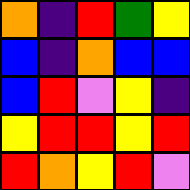[["orange", "indigo", "red", "green", "yellow"], ["blue", "indigo", "orange", "blue", "blue"], ["blue", "red", "violet", "yellow", "indigo"], ["yellow", "red", "red", "yellow", "red"], ["red", "orange", "yellow", "red", "violet"]]